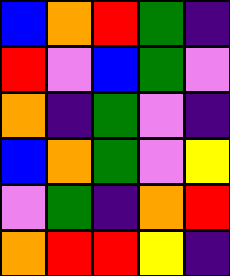[["blue", "orange", "red", "green", "indigo"], ["red", "violet", "blue", "green", "violet"], ["orange", "indigo", "green", "violet", "indigo"], ["blue", "orange", "green", "violet", "yellow"], ["violet", "green", "indigo", "orange", "red"], ["orange", "red", "red", "yellow", "indigo"]]